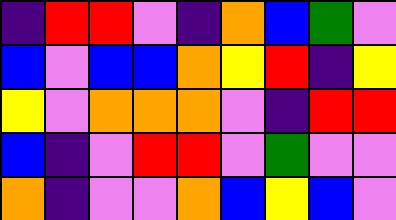[["indigo", "red", "red", "violet", "indigo", "orange", "blue", "green", "violet"], ["blue", "violet", "blue", "blue", "orange", "yellow", "red", "indigo", "yellow"], ["yellow", "violet", "orange", "orange", "orange", "violet", "indigo", "red", "red"], ["blue", "indigo", "violet", "red", "red", "violet", "green", "violet", "violet"], ["orange", "indigo", "violet", "violet", "orange", "blue", "yellow", "blue", "violet"]]